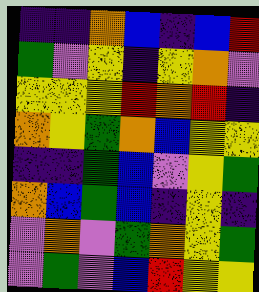[["indigo", "indigo", "orange", "blue", "indigo", "blue", "red"], ["green", "violet", "yellow", "indigo", "yellow", "orange", "violet"], ["yellow", "yellow", "yellow", "red", "orange", "red", "indigo"], ["orange", "yellow", "green", "orange", "blue", "yellow", "yellow"], ["indigo", "indigo", "green", "blue", "violet", "yellow", "green"], ["orange", "blue", "green", "blue", "indigo", "yellow", "indigo"], ["violet", "orange", "violet", "green", "orange", "yellow", "green"], ["violet", "green", "violet", "blue", "red", "yellow", "yellow"]]